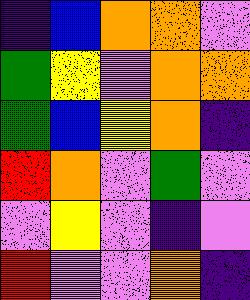[["indigo", "blue", "orange", "orange", "violet"], ["green", "yellow", "violet", "orange", "orange"], ["green", "blue", "yellow", "orange", "indigo"], ["red", "orange", "violet", "green", "violet"], ["violet", "yellow", "violet", "indigo", "violet"], ["red", "violet", "violet", "orange", "indigo"]]